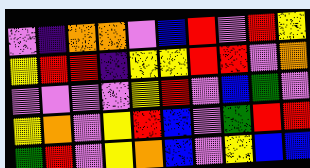[["violet", "indigo", "orange", "orange", "violet", "blue", "red", "violet", "red", "yellow"], ["yellow", "red", "red", "indigo", "yellow", "yellow", "red", "red", "violet", "orange"], ["violet", "violet", "violet", "violet", "yellow", "red", "violet", "blue", "green", "violet"], ["yellow", "orange", "violet", "yellow", "red", "blue", "violet", "green", "red", "red"], ["green", "red", "violet", "yellow", "orange", "blue", "violet", "yellow", "blue", "blue"]]